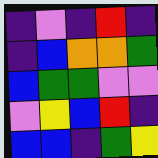[["indigo", "violet", "indigo", "red", "indigo"], ["indigo", "blue", "orange", "orange", "green"], ["blue", "green", "green", "violet", "violet"], ["violet", "yellow", "blue", "red", "indigo"], ["blue", "blue", "indigo", "green", "yellow"]]